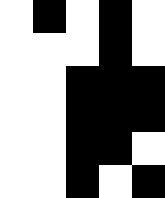[["white", "black", "white", "black", "white"], ["white", "white", "white", "black", "white"], ["white", "white", "black", "black", "black"], ["white", "white", "black", "black", "black"], ["white", "white", "black", "black", "white"], ["white", "white", "black", "white", "black"]]